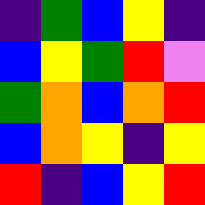[["indigo", "green", "blue", "yellow", "indigo"], ["blue", "yellow", "green", "red", "violet"], ["green", "orange", "blue", "orange", "red"], ["blue", "orange", "yellow", "indigo", "yellow"], ["red", "indigo", "blue", "yellow", "red"]]